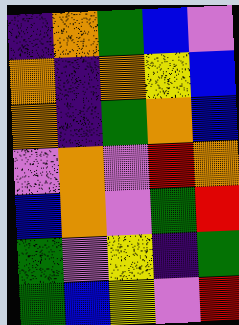[["indigo", "orange", "green", "blue", "violet"], ["orange", "indigo", "orange", "yellow", "blue"], ["orange", "indigo", "green", "orange", "blue"], ["violet", "orange", "violet", "red", "orange"], ["blue", "orange", "violet", "green", "red"], ["green", "violet", "yellow", "indigo", "green"], ["green", "blue", "yellow", "violet", "red"]]